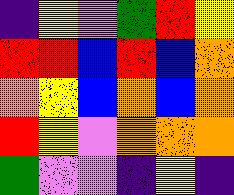[["indigo", "yellow", "violet", "green", "red", "yellow"], ["red", "red", "blue", "red", "blue", "orange"], ["orange", "yellow", "blue", "orange", "blue", "orange"], ["red", "yellow", "violet", "orange", "orange", "orange"], ["green", "violet", "violet", "indigo", "yellow", "indigo"]]